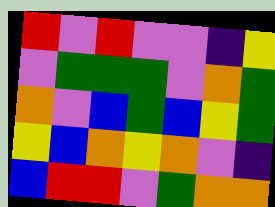[["red", "violet", "red", "violet", "violet", "indigo", "yellow"], ["violet", "green", "green", "green", "violet", "orange", "green"], ["orange", "violet", "blue", "green", "blue", "yellow", "green"], ["yellow", "blue", "orange", "yellow", "orange", "violet", "indigo"], ["blue", "red", "red", "violet", "green", "orange", "orange"]]